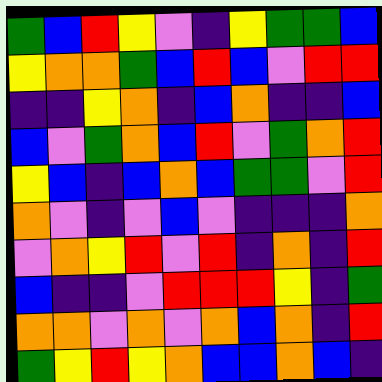[["green", "blue", "red", "yellow", "violet", "indigo", "yellow", "green", "green", "blue"], ["yellow", "orange", "orange", "green", "blue", "red", "blue", "violet", "red", "red"], ["indigo", "indigo", "yellow", "orange", "indigo", "blue", "orange", "indigo", "indigo", "blue"], ["blue", "violet", "green", "orange", "blue", "red", "violet", "green", "orange", "red"], ["yellow", "blue", "indigo", "blue", "orange", "blue", "green", "green", "violet", "red"], ["orange", "violet", "indigo", "violet", "blue", "violet", "indigo", "indigo", "indigo", "orange"], ["violet", "orange", "yellow", "red", "violet", "red", "indigo", "orange", "indigo", "red"], ["blue", "indigo", "indigo", "violet", "red", "red", "red", "yellow", "indigo", "green"], ["orange", "orange", "violet", "orange", "violet", "orange", "blue", "orange", "indigo", "red"], ["green", "yellow", "red", "yellow", "orange", "blue", "blue", "orange", "blue", "indigo"]]